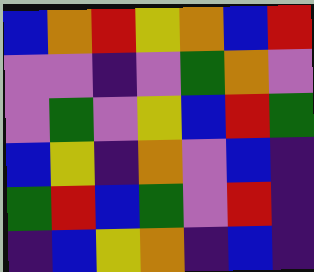[["blue", "orange", "red", "yellow", "orange", "blue", "red"], ["violet", "violet", "indigo", "violet", "green", "orange", "violet"], ["violet", "green", "violet", "yellow", "blue", "red", "green"], ["blue", "yellow", "indigo", "orange", "violet", "blue", "indigo"], ["green", "red", "blue", "green", "violet", "red", "indigo"], ["indigo", "blue", "yellow", "orange", "indigo", "blue", "indigo"]]